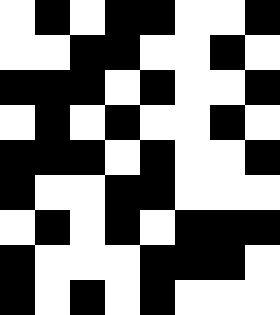[["white", "black", "white", "black", "black", "white", "white", "black"], ["white", "white", "black", "black", "white", "white", "black", "white"], ["black", "black", "black", "white", "black", "white", "white", "black"], ["white", "black", "white", "black", "white", "white", "black", "white"], ["black", "black", "black", "white", "black", "white", "white", "black"], ["black", "white", "white", "black", "black", "white", "white", "white"], ["white", "black", "white", "black", "white", "black", "black", "black"], ["black", "white", "white", "white", "black", "black", "black", "white"], ["black", "white", "black", "white", "black", "white", "white", "white"]]